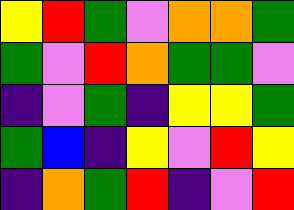[["yellow", "red", "green", "violet", "orange", "orange", "green"], ["green", "violet", "red", "orange", "green", "green", "violet"], ["indigo", "violet", "green", "indigo", "yellow", "yellow", "green"], ["green", "blue", "indigo", "yellow", "violet", "red", "yellow"], ["indigo", "orange", "green", "red", "indigo", "violet", "red"]]